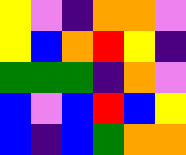[["yellow", "violet", "indigo", "orange", "orange", "violet"], ["yellow", "blue", "orange", "red", "yellow", "indigo"], ["green", "green", "green", "indigo", "orange", "violet"], ["blue", "violet", "blue", "red", "blue", "yellow"], ["blue", "indigo", "blue", "green", "orange", "orange"]]